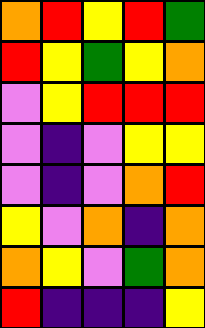[["orange", "red", "yellow", "red", "green"], ["red", "yellow", "green", "yellow", "orange"], ["violet", "yellow", "red", "red", "red"], ["violet", "indigo", "violet", "yellow", "yellow"], ["violet", "indigo", "violet", "orange", "red"], ["yellow", "violet", "orange", "indigo", "orange"], ["orange", "yellow", "violet", "green", "orange"], ["red", "indigo", "indigo", "indigo", "yellow"]]